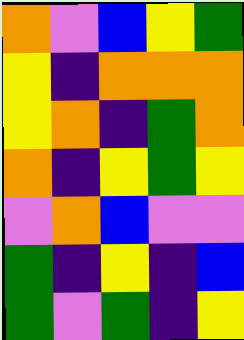[["orange", "violet", "blue", "yellow", "green"], ["yellow", "indigo", "orange", "orange", "orange"], ["yellow", "orange", "indigo", "green", "orange"], ["orange", "indigo", "yellow", "green", "yellow"], ["violet", "orange", "blue", "violet", "violet"], ["green", "indigo", "yellow", "indigo", "blue"], ["green", "violet", "green", "indigo", "yellow"]]